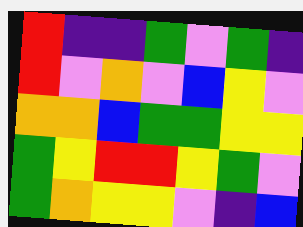[["red", "indigo", "indigo", "green", "violet", "green", "indigo"], ["red", "violet", "orange", "violet", "blue", "yellow", "violet"], ["orange", "orange", "blue", "green", "green", "yellow", "yellow"], ["green", "yellow", "red", "red", "yellow", "green", "violet"], ["green", "orange", "yellow", "yellow", "violet", "indigo", "blue"]]